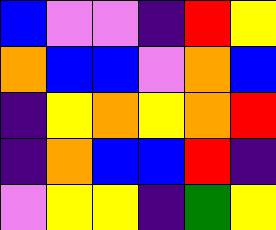[["blue", "violet", "violet", "indigo", "red", "yellow"], ["orange", "blue", "blue", "violet", "orange", "blue"], ["indigo", "yellow", "orange", "yellow", "orange", "red"], ["indigo", "orange", "blue", "blue", "red", "indigo"], ["violet", "yellow", "yellow", "indigo", "green", "yellow"]]